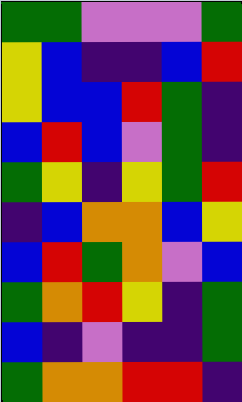[["green", "green", "violet", "violet", "violet", "green"], ["yellow", "blue", "indigo", "indigo", "blue", "red"], ["yellow", "blue", "blue", "red", "green", "indigo"], ["blue", "red", "blue", "violet", "green", "indigo"], ["green", "yellow", "indigo", "yellow", "green", "red"], ["indigo", "blue", "orange", "orange", "blue", "yellow"], ["blue", "red", "green", "orange", "violet", "blue"], ["green", "orange", "red", "yellow", "indigo", "green"], ["blue", "indigo", "violet", "indigo", "indigo", "green"], ["green", "orange", "orange", "red", "red", "indigo"]]